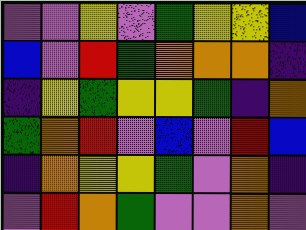[["violet", "violet", "yellow", "violet", "green", "yellow", "yellow", "blue"], ["blue", "violet", "red", "green", "orange", "orange", "orange", "indigo"], ["indigo", "yellow", "green", "yellow", "yellow", "green", "indigo", "orange"], ["green", "orange", "red", "violet", "blue", "violet", "red", "blue"], ["indigo", "orange", "yellow", "yellow", "green", "violet", "orange", "indigo"], ["violet", "red", "orange", "green", "violet", "violet", "orange", "violet"]]